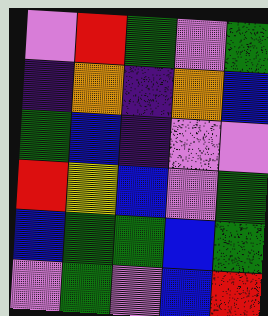[["violet", "red", "green", "violet", "green"], ["indigo", "orange", "indigo", "orange", "blue"], ["green", "blue", "indigo", "violet", "violet"], ["red", "yellow", "blue", "violet", "green"], ["blue", "green", "green", "blue", "green"], ["violet", "green", "violet", "blue", "red"]]